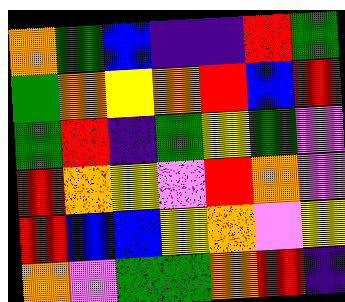[["orange", "green", "blue", "indigo", "indigo", "red", "green"], ["green", "orange", "yellow", "orange", "red", "blue", "red"], ["green", "red", "indigo", "green", "yellow", "green", "violet"], ["red", "orange", "yellow", "violet", "red", "orange", "violet"], ["red", "blue", "blue", "yellow", "orange", "violet", "yellow"], ["orange", "violet", "green", "green", "orange", "red", "indigo"]]